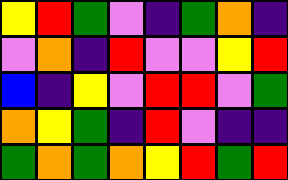[["yellow", "red", "green", "violet", "indigo", "green", "orange", "indigo"], ["violet", "orange", "indigo", "red", "violet", "violet", "yellow", "red"], ["blue", "indigo", "yellow", "violet", "red", "red", "violet", "green"], ["orange", "yellow", "green", "indigo", "red", "violet", "indigo", "indigo"], ["green", "orange", "green", "orange", "yellow", "red", "green", "red"]]